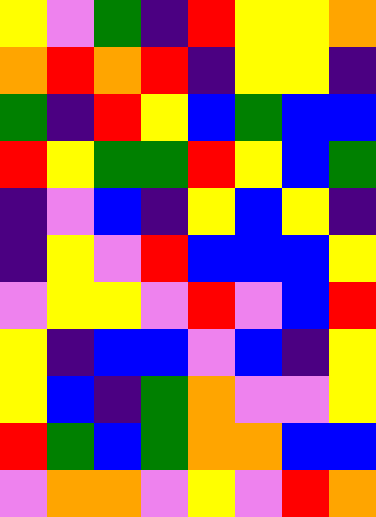[["yellow", "violet", "green", "indigo", "red", "yellow", "yellow", "orange"], ["orange", "red", "orange", "red", "indigo", "yellow", "yellow", "indigo"], ["green", "indigo", "red", "yellow", "blue", "green", "blue", "blue"], ["red", "yellow", "green", "green", "red", "yellow", "blue", "green"], ["indigo", "violet", "blue", "indigo", "yellow", "blue", "yellow", "indigo"], ["indigo", "yellow", "violet", "red", "blue", "blue", "blue", "yellow"], ["violet", "yellow", "yellow", "violet", "red", "violet", "blue", "red"], ["yellow", "indigo", "blue", "blue", "violet", "blue", "indigo", "yellow"], ["yellow", "blue", "indigo", "green", "orange", "violet", "violet", "yellow"], ["red", "green", "blue", "green", "orange", "orange", "blue", "blue"], ["violet", "orange", "orange", "violet", "yellow", "violet", "red", "orange"]]